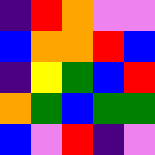[["indigo", "red", "orange", "violet", "violet"], ["blue", "orange", "orange", "red", "blue"], ["indigo", "yellow", "green", "blue", "red"], ["orange", "green", "blue", "green", "green"], ["blue", "violet", "red", "indigo", "violet"]]